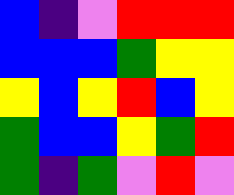[["blue", "indigo", "violet", "red", "red", "red"], ["blue", "blue", "blue", "green", "yellow", "yellow"], ["yellow", "blue", "yellow", "red", "blue", "yellow"], ["green", "blue", "blue", "yellow", "green", "red"], ["green", "indigo", "green", "violet", "red", "violet"]]